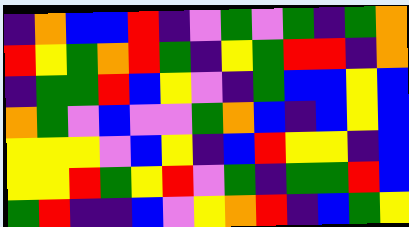[["indigo", "orange", "blue", "blue", "red", "indigo", "violet", "green", "violet", "green", "indigo", "green", "orange"], ["red", "yellow", "green", "orange", "red", "green", "indigo", "yellow", "green", "red", "red", "indigo", "orange"], ["indigo", "green", "green", "red", "blue", "yellow", "violet", "indigo", "green", "blue", "blue", "yellow", "blue"], ["orange", "green", "violet", "blue", "violet", "violet", "green", "orange", "blue", "indigo", "blue", "yellow", "blue"], ["yellow", "yellow", "yellow", "violet", "blue", "yellow", "indigo", "blue", "red", "yellow", "yellow", "indigo", "blue"], ["yellow", "yellow", "red", "green", "yellow", "red", "violet", "green", "indigo", "green", "green", "red", "blue"], ["green", "red", "indigo", "indigo", "blue", "violet", "yellow", "orange", "red", "indigo", "blue", "green", "yellow"]]